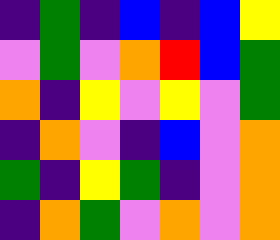[["indigo", "green", "indigo", "blue", "indigo", "blue", "yellow"], ["violet", "green", "violet", "orange", "red", "blue", "green"], ["orange", "indigo", "yellow", "violet", "yellow", "violet", "green"], ["indigo", "orange", "violet", "indigo", "blue", "violet", "orange"], ["green", "indigo", "yellow", "green", "indigo", "violet", "orange"], ["indigo", "orange", "green", "violet", "orange", "violet", "orange"]]